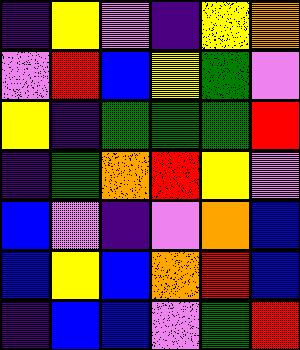[["indigo", "yellow", "violet", "indigo", "yellow", "orange"], ["violet", "red", "blue", "yellow", "green", "violet"], ["yellow", "indigo", "green", "green", "green", "red"], ["indigo", "green", "orange", "red", "yellow", "violet"], ["blue", "violet", "indigo", "violet", "orange", "blue"], ["blue", "yellow", "blue", "orange", "red", "blue"], ["indigo", "blue", "blue", "violet", "green", "red"]]